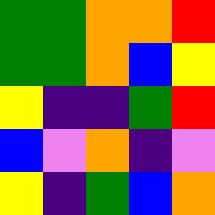[["green", "green", "orange", "orange", "red"], ["green", "green", "orange", "blue", "yellow"], ["yellow", "indigo", "indigo", "green", "red"], ["blue", "violet", "orange", "indigo", "violet"], ["yellow", "indigo", "green", "blue", "orange"]]